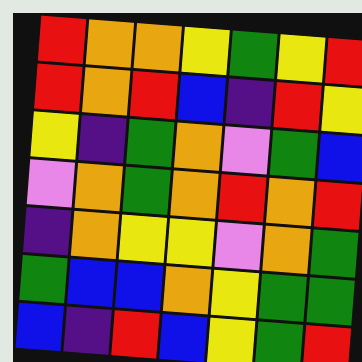[["red", "orange", "orange", "yellow", "green", "yellow", "red"], ["red", "orange", "red", "blue", "indigo", "red", "yellow"], ["yellow", "indigo", "green", "orange", "violet", "green", "blue"], ["violet", "orange", "green", "orange", "red", "orange", "red"], ["indigo", "orange", "yellow", "yellow", "violet", "orange", "green"], ["green", "blue", "blue", "orange", "yellow", "green", "green"], ["blue", "indigo", "red", "blue", "yellow", "green", "red"]]